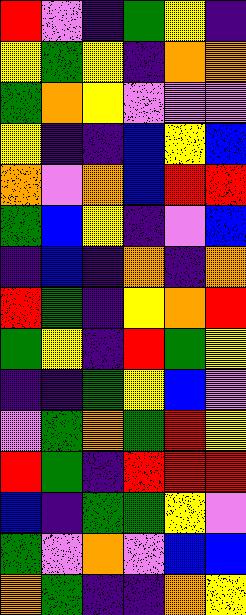[["red", "violet", "indigo", "green", "yellow", "indigo"], ["yellow", "green", "yellow", "indigo", "orange", "orange"], ["green", "orange", "yellow", "violet", "violet", "violet"], ["yellow", "indigo", "indigo", "blue", "yellow", "blue"], ["orange", "violet", "orange", "blue", "red", "red"], ["green", "blue", "yellow", "indigo", "violet", "blue"], ["indigo", "blue", "indigo", "orange", "indigo", "orange"], ["red", "green", "indigo", "yellow", "orange", "red"], ["green", "yellow", "indigo", "red", "green", "yellow"], ["indigo", "indigo", "green", "yellow", "blue", "violet"], ["violet", "green", "orange", "green", "red", "yellow"], ["red", "green", "indigo", "red", "red", "red"], ["blue", "indigo", "green", "green", "yellow", "violet"], ["green", "violet", "orange", "violet", "blue", "blue"], ["orange", "green", "indigo", "indigo", "orange", "yellow"]]